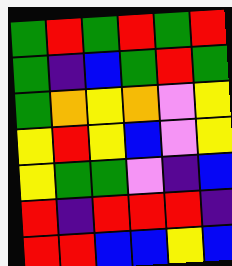[["green", "red", "green", "red", "green", "red"], ["green", "indigo", "blue", "green", "red", "green"], ["green", "orange", "yellow", "orange", "violet", "yellow"], ["yellow", "red", "yellow", "blue", "violet", "yellow"], ["yellow", "green", "green", "violet", "indigo", "blue"], ["red", "indigo", "red", "red", "red", "indigo"], ["red", "red", "blue", "blue", "yellow", "blue"]]